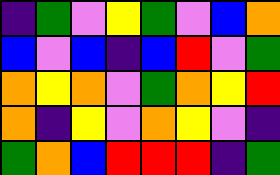[["indigo", "green", "violet", "yellow", "green", "violet", "blue", "orange"], ["blue", "violet", "blue", "indigo", "blue", "red", "violet", "green"], ["orange", "yellow", "orange", "violet", "green", "orange", "yellow", "red"], ["orange", "indigo", "yellow", "violet", "orange", "yellow", "violet", "indigo"], ["green", "orange", "blue", "red", "red", "red", "indigo", "green"]]